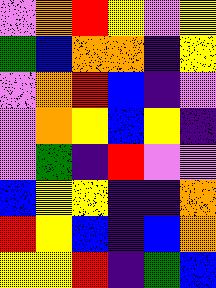[["violet", "orange", "red", "yellow", "violet", "yellow"], ["green", "blue", "orange", "orange", "indigo", "yellow"], ["violet", "orange", "red", "blue", "indigo", "violet"], ["violet", "orange", "yellow", "blue", "yellow", "indigo"], ["violet", "green", "indigo", "red", "violet", "violet"], ["blue", "yellow", "yellow", "indigo", "indigo", "orange"], ["red", "yellow", "blue", "indigo", "blue", "orange"], ["yellow", "yellow", "red", "indigo", "green", "blue"]]